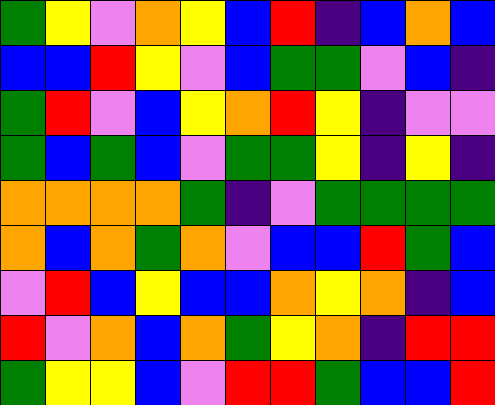[["green", "yellow", "violet", "orange", "yellow", "blue", "red", "indigo", "blue", "orange", "blue"], ["blue", "blue", "red", "yellow", "violet", "blue", "green", "green", "violet", "blue", "indigo"], ["green", "red", "violet", "blue", "yellow", "orange", "red", "yellow", "indigo", "violet", "violet"], ["green", "blue", "green", "blue", "violet", "green", "green", "yellow", "indigo", "yellow", "indigo"], ["orange", "orange", "orange", "orange", "green", "indigo", "violet", "green", "green", "green", "green"], ["orange", "blue", "orange", "green", "orange", "violet", "blue", "blue", "red", "green", "blue"], ["violet", "red", "blue", "yellow", "blue", "blue", "orange", "yellow", "orange", "indigo", "blue"], ["red", "violet", "orange", "blue", "orange", "green", "yellow", "orange", "indigo", "red", "red"], ["green", "yellow", "yellow", "blue", "violet", "red", "red", "green", "blue", "blue", "red"]]